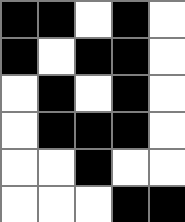[["black", "black", "white", "black", "white"], ["black", "white", "black", "black", "white"], ["white", "black", "white", "black", "white"], ["white", "black", "black", "black", "white"], ["white", "white", "black", "white", "white"], ["white", "white", "white", "black", "black"]]